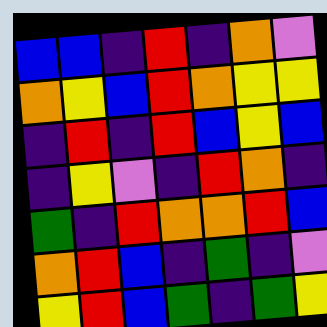[["blue", "blue", "indigo", "red", "indigo", "orange", "violet"], ["orange", "yellow", "blue", "red", "orange", "yellow", "yellow"], ["indigo", "red", "indigo", "red", "blue", "yellow", "blue"], ["indigo", "yellow", "violet", "indigo", "red", "orange", "indigo"], ["green", "indigo", "red", "orange", "orange", "red", "blue"], ["orange", "red", "blue", "indigo", "green", "indigo", "violet"], ["yellow", "red", "blue", "green", "indigo", "green", "yellow"]]